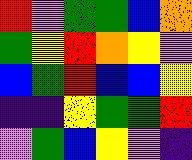[["red", "violet", "green", "green", "blue", "orange"], ["green", "yellow", "red", "orange", "yellow", "violet"], ["blue", "green", "red", "blue", "blue", "yellow"], ["indigo", "indigo", "yellow", "green", "green", "red"], ["violet", "green", "blue", "yellow", "violet", "indigo"]]